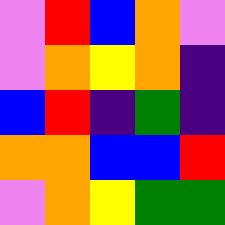[["violet", "red", "blue", "orange", "violet"], ["violet", "orange", "yellow", "orange", "indigo"], ["blue", "red", "indigo", "green", "indigo"], ["orange", "orange", "blue", "blue", "red"], ["violet", "orange", "yellow", "green", "green"]]